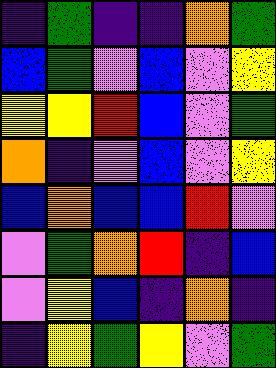[["indigo", "green", "indigo", "indigo", "orange", "green"], ["blue", "green", "violet", "blue", "violet", "yellow"], ["yellow", "yellow", "red", "blue", "violet", "green"], ["orange", "indigo", "violet", "blue", "violet", "yellow"], ["blue", "orange", "blue", "blue", "red", "violet"], ["violet", "green", "orange", "red", "indigo", "blue"], ["violet", "yellow", "blue", "indigo", "orange", "indigo"], ["indigo", "yellow", "green", "yellow", "violet", "green"]]